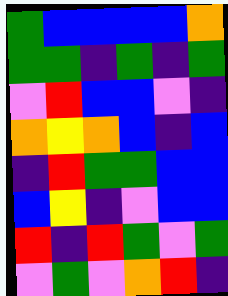[["green", "blue", "blue", "blue", "blue", "orange"], ["green", "green", "indigo", "green", "indigo", "green"], ["violet", "red", "blue", "blue", "violet", "indigo"], ["orange", "yellow", "orange", "blue", "indigo", "blue"], ["indigo", "red", "green", "green", "blue", "blue"], ["blue", "yellow", "indigo", "violet", "blue", "blue"], ["red", "indigo", "red", "green", "violet", "green"], ["violet", "green", "violet", "orange", "red", "indigo"]]